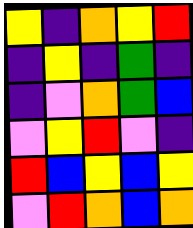[["yellow", "indigo", "orange", "yellow", "red"], ["indigo", "yellow", "indigo", "green", "indigo"], ["indigo", "violet", "orange", "green", "blue"], ["violet", "yellow", "red", "violet", "indigo"], ["red", "blue", "yellow", "blue", "yellow"], ["violet", "red", "orange", "blue", "orange"]]